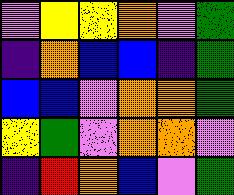[["violet", "yellow", "yellow", "orange", "violet", "green"], ["indigo", "orange", "blue", "blue", "indigo", "green"], ["blue", "blue", "violet", "orange", "orange", "green"], ["yellow", "green", "violet", "orange", "orange", "violet"], ["indigo", "red", "orange", "blue", "violet", "green"]]